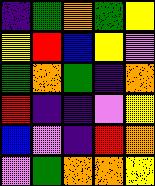[["indigo", "green", "orange", "green", "yellow"], ["yellow", "red", "blue", "yellow", "violet"], ["green", "orange", "green", "indigo", "orange"], ["red", "indigo", "indigo", "violet", "yellow"], ["blue", "violet", "indigo", "red", "orange"], ["violet", "green", "orange", "orange", "yellow"]]